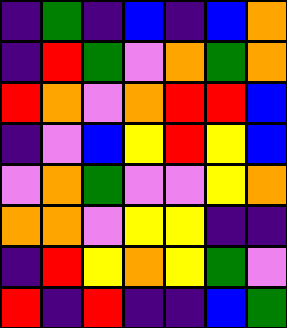[["indigo", "green", "indigo", "blue", "indigo", "blue", "orange"], ["indigo", "red", "green", "violet", "orange", "green", "orange"], ["red", "orange", "violet", "orange", "red", "red", "blue"], ["indigo", "violet", "blue", "yellow", "red", "yellow", "blue"], ["violet", "orange", "green", "violet", "violet", "yellow", "orange"], ["orange", "orange", "violet", "yellow", "yellow", "indigo", "indigo"], ["indigo", "red", "yellow", "orange", "yellow", "green", "violet"], ["red", "indigo", "red", "indigo", "indigo", "blue", "green"]]